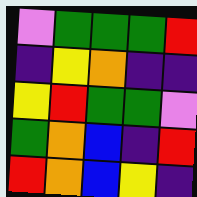[["violet", "green", "green", "green", "red"], ["indigo", "yellow", "orange", "indigo", "indigo"], ["yellow", "red", "green", "green", "violet"], ["green", "orange", "blue", "indigo", "red"], ["red", "orange", "blue", "yellow", "indigo"]]